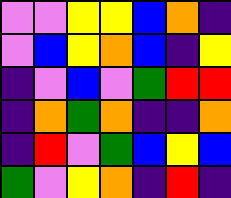[["violet", "violet", "yellow", "yellow", "blue", "orange", "indigo"], ["violet", "blue", "yellow", "orange", "blue", "indigo", "yellow"], ["indigo", "violet", "blue", "violet", "green", "red", "red"], ["indigo", "orange", "green", "orange", "indigo", "indigo", "orange"], ["indigo", "red", "violet", "green", "blue", "yellow", "blue"], ["green", "violet", "yellow", "orange", "indigo", "red", "indigo"]]